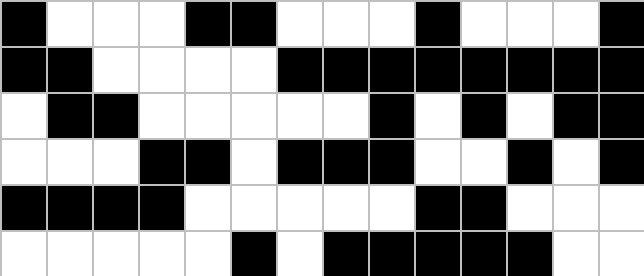[["black", "white", "white", "white", "black", "black", "white", "white", "white", "black", "white", "white", "white", "black"], ["black", "black", "white", "white", "white", "white", "black", "black", "black", "black", "black", "black", "black", "black"], ["white", "black", "black", "white", "white", "white", "white", "white", "black", "white", "black", "white", "black", "black"], ["white", "white", "white", "black", "black", "white", "black", "black", "black", "white", "white", "black", "white", "black"], ["black", "black", "black", "black", "white", "white", "white", "white", "white", "black", "black", "white", "white", "white"], ["white", "white", "white", "white", "white", "black", "white", "black", "black", "black", "black", "black", "white", "white"]]